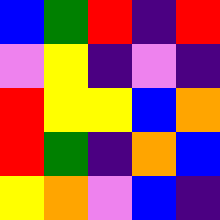[["blue", "green", "red", "indigo", "red"], ["violet", "yellow", "indigo", "violet", "indigo"], ["red", "yellow", "yellow", "blue", "orange"], ["red", "green", "indigo", "orange", "blue"], ["yellow", "orange", "violet", "blue", "indigo"]]